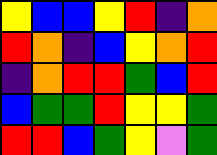[["yellow", "blue", "blue", "yellow", "red", "indigo", "orange"], ["red", "orange", "indigo", "blue", "yellow", "orange", "red"], ["indigo", "orange", "red", "red", "green", "blue", "red"], ["blue", "green", "green", "red", "yellow", "yellow", "green"], ["red", "red", "blue", "green", "yellow", "violet", "green"]]